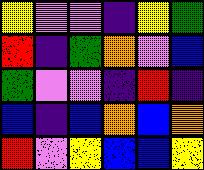[["yellow", "violet", "violet", "indigo", "yellow", "green"], ["red", "indigo", "green", "orange", "violet", "blue"], ["green", "violet", "violet", "indigo", "red", "indigo"], ["blue", "indigo", "blue", "orange", "blue", "orange"], ["red", "violet", "yellow", "blue", "blue", "yellow"]]